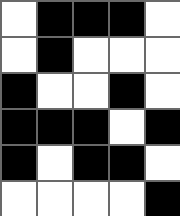[["white", "black", "black", "black", "white"], ["white", "black", "white", "white", "white"], ["black", "white", "white", "black", "white"], ["black", "black", "black", "white", "black"], ["black", "white", "black", "black", "white"], ["white", "white", "white", "white", "black"]]